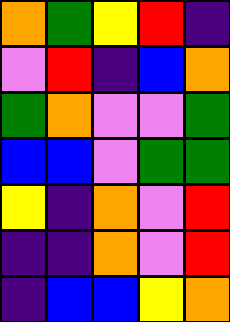[["orange", "green", "yellow", "red", "indigo"], ["violet", "red", "indigo", "blue", "orange"], ["green", "orange", "violet", "violet", "green"], ["blue", "blue", "violet", "green", "green"], ["yellow", "indigo", "orange", "violet", "red"], ["indigo", "indigo", "orange", "violet", "red"], ["indigo", "blue", "blue", "yellow", "orange"]]